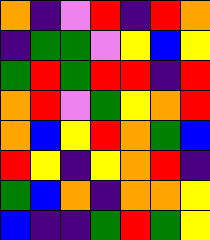[["orange", "indigo", "violet", "red", "indigo", "red", "orange"], ["indigo", "green", "green", "violet", "yellow", "blue", "yellow"], ["green", "red", "green", "red", "red", "indigo", "red"], ["orange", "red", "violet", "green", "yellow", "orange", "red"], ["orange", "blue", "yellow", "red", "orange", "green", "blue"], ["red", "yellow", "indigo", "yellow", "orange", "red", "indigo"], ["green", "blue", "orange", "indigo", "orange", "orange", "yellow"], ["blue", "indigo", "indigo", "green", "red", "green", "yellow"]]